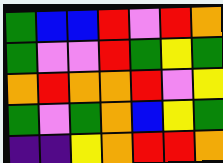[["green", "blue", "blue", "red", "violet", "red", "orange"], ["green", "violet", "violet", "red", "green", "yellow", "green"], ["orange", "red", "orange", "orange", "red", "violet", "yellow"], ["green", "violet", "green", "orange", "blue", "yellow", "green"], ["indigo", "indigo", "yellow", "orange", "red", "red", "orange"]]